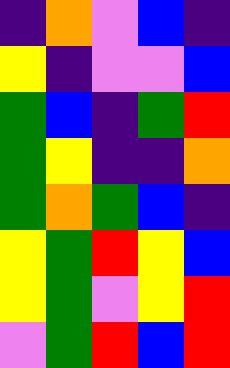[["indigo", "orange", "violet", "blue", "indigo"], ["yellow", "indigo", "violet", "violet", "blue"], ["green", "blue", "indigo", "green", "red"], ["green", "yellow", "indigo", "indigo", "orange"], ["green", "orange", "green", "blue", "indigo"], ["yellow", "green", "red", "yellow", "blue"], ["yellow", "green", "violet", "yellow", "red"], ["violet", "green", "red", "blue", "red"]]